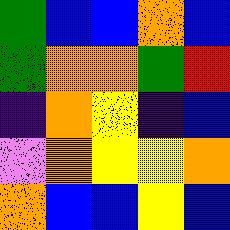[["green", "blue", "blue", "orange", "blue"], ["green", "orange", "orange", "green", "red"], ["indigo", "orange", "yellow", "indigo", "blue"], ["violet", "orange", "yellow", "yellow", "orange"], ["orange", "blue", "blue", "yellow", "blue"]]